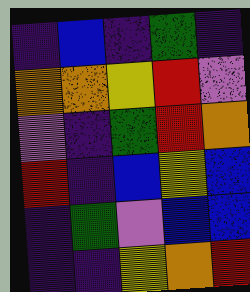[["indigo", "blue", "indigo", "green", "indigo"], ["orange", "orange", "yellow", "red", "violet"], ["violet", "indigo", "green", "red", "orange"], ["red", "indigo", "blue", "yellow", "blue"], ["indigo", "green", "violet", "blue", "blue"], ["indigo", "indigo", "yellow", "orange", "red"]]